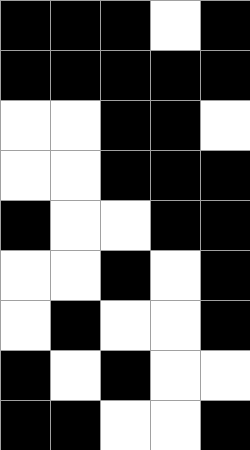[["black", "black", "black", "white", "black"], ["black", "black", "black", "black", "black"], ["white", "white", "black", "black", "white"], ["white", "white", "black", "black", "black"], ["black", "white", "white", "black", "black"], ["white", "white", "black", "white", "black"], ["white", "black", "white", "white", "black"], ["black", "white", "black", "white", "white"], ["black", "black", "white", "white", "black"]]